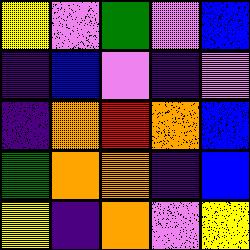[["yellow", "violet", "green", "violet", "blue"], ["indigo", "blue", "violet", "indigo", "violet"], ["indigo", "orange", "red", "orange", "blue"], ["green", "orange", "orange", "indigo", "blue"], ["yellow", "indigo", "orange", "violet", "yellow"]]